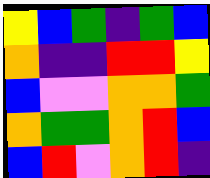[["yellow", "blue", "green", "indigo", "green", "blue"], ["orange", "indigo", "indigo", "red", "red", "yellow"], ["blue", "violet", "violet", "orange", "orange", "green"], ["orange", "green", "green", "orange", "red", "blue"], ["blue", "red", "violet", "orange", "red", "indigo"]]